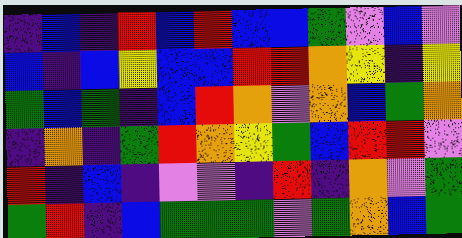[["indigo", "blue", "indigo", "red", "blue", "red", "blue", "blue", "green", "violet", "blue", "violet"], ["blue", "indigo", "blue", "yellow", "blue", "blue", "red", "red", "orange", "yellow", "indigo", "yellow"], ["green", "blue", "green", "indigo", "blue", "red", "orange", "violet", "orange", "blue", "green", "orange"], ["indigo", "orange", "indigo", "green", "red", "orange", "yellow", "green", "blue", "red", "red", "violet"], ["red", "indigo", "blue", "indigo", "violet", "violet", "indigo", "red", "indigo", "orange", "violet", "green"], ["green", "red", "indigo", "blue", "green", "green", "green", "violet", "green", "orange", "blue", "green"]]